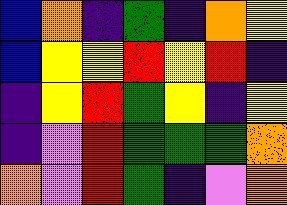[["blue", "orange", "indigo", "green", "indigo", "orange", "yellow"], ["blue", "yellow", "yellow", "red", "yellow", "red", "indigo"], ["indigo", "yellow", "red", "green", "yellow", "indigo", "yellow"], ["indigo", "violet", "red", "green", "green", "green", "orange"], ["orange", "violet", "red", "green", "indigo", "violet", "orange"]]